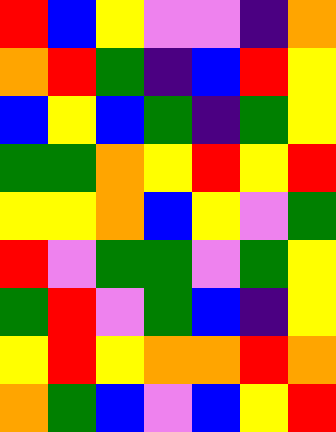[["red", "blue", "yellow", "violet", "violet", "indigo", "orange"], ["orange", "red", "green", "indigo", "blue", "red", "yellow"], ["blue", "yellow", "blue", "green", "indigo", "green", "yellow"], ["green", "green", "orange", "yellow", "red", "yellow", "red"], ["yellow", "yellow", "orange", "blue", "yellow", "violet", "green"], ["red", "violet", "green", "green", "violet", "green", "yellow"], ["green", "red", "violet", "green", "blue", "indigo", "yellow"], ["yellow", "red", "yellow", "orange", "orange", "red", "orange"], ["orange", "green", "blue", "violet", "blue", "yellow", "red"]]